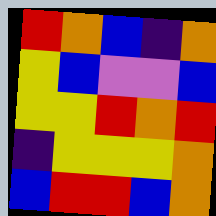[["red", "orange", "blue", "indigo", "orange"], ["yellow", "blue", "violet", "violet", "blue"], ["yellow", "yellow", "red", "orange", "red"], ["indigo", "yellow", "yellow", "yellow", "orange"], ["blue", "red", "red", "blue", "orange"]]